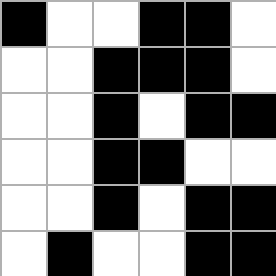[["black", "white", "white", "black", "black", "white"], ["white", "white", "black", "black", "black", "white"], ["white", "white", "black", "white", "black", "black"], ["white", "white", "black", "black", "white", "white"], ["white", "white", "black", "white", "black", "black"], ["white", "black", "white", "white", "black", "black"]]